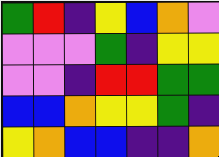[["green", "red", "indigo", "yellow", "blue", "orange", "violet"], ["violet", "violet", "violet", "green", "indigo", "yellow", "yellow"], ["violet", "violet", "indigo", "red", "red", "green", "green"], ["blue", "blue", "orange", "yellow", "yellow", "green", "indigo"], ["yellow", "orange", "blue", "blue", "indigo", "indigo", "orange"]]